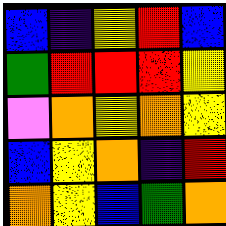[["blue", "indigo", "yellow", "red", "blue"], ["green", "red", "red", "red", "yellow"], ["violet", "orange", "yellow", "orange", "yellow"], ["blue", "yellow", "orange", "indigo", "red"], ["orange", "yellow", "blue", "green", "orange"]]